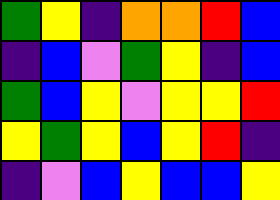[["green", "yellow", "indigo", "orange", "orange", "red", "blue"], ["indigo", "blue", "violet", "green", "yellow", "indigo", "blue"], ["green", "blue", "yellow", "violet", "yellow", "yellow", "red"], ["yellow", "green", "yellow", "blue", "yellow", "red", "indigo"], ["indigo", "violet", "blue", "yellow", "blue", "blue", "yellow"]]